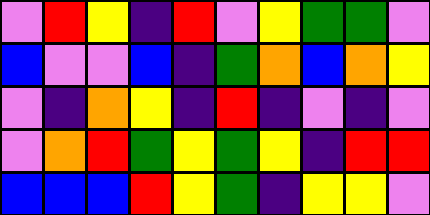[["violet", "red", "yellow", "indigo", "red", "violet", "yellow", "green", "green", "violet"], ["blue", "violet", "violet", "blue", "indigo", "green", "orange", "blue", "orange", "yellow"], ["violet", "indigo", "orange", "yellow", "indigo", "red", "indigo", "violet", "indigo", "violet"], ["violet", "orange", "red", "green", "yellow", "green", "yellow", "indigo", "red", "red"], ["blue", "blue", "blue", "red", "yellow", "green", "indigo", "yellow", "yellow", "violet"]]